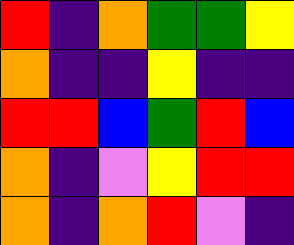[["red", "indigo", "orange", "green", "green", "yellow"], ["orange", "indigo", "indigo", "yellow", "indigo", "indigo"], ["red", "red", "blue", "green", "red", "blue"], ["orange", "indigo", "violet", "yellow", "red", "red"], ["orange", "indigo", "orange", "red", "violet", "indigo"]]